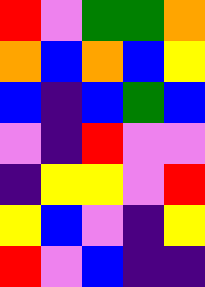[["red", "violet", "green", "green", "orange"], ["orange", "blue", "orange", "blue", "yellow"], ["blue", "indigo", "blue", "green", "blue"], ["violet", "indigo", "red", "violet", "violet"], ["indigo", "yellow", "yellow", "violet", "red"], ["yellow", "blue", "violet", "indigo", "yellow"], ["red", "violet", "blue", "indigo", "indigo"]]